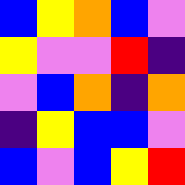[["blue", "yellow", "orange", "blue", "violet"], ["yellow", "violet", "violet", "red", "indigo"], ["violet", "blue", "orange", "indigo", "orange"], ["indigo", "yellow", "blue", "blue", "violet"], ["blue", "violet", "blue", "yellow", "red"]]